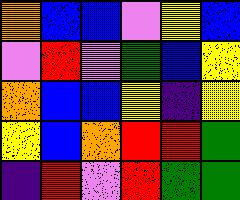[["orange", "blue", "blue", "violet", "yellow", "blue"], ["violet", "red", "violet", "green", "blue", "yellow"], ["orange", "blue", "blue", "yellow", "indigo", "yellow"], ["yellow", "blue", "orange", "red", "red", "green"], ["indigo", "red", "violet", "red", "green", "green"]]